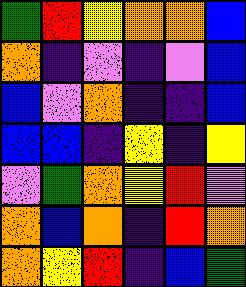[["green", "red", "yellow", "orange", "orange", "blue"], ["orange", "indigo", "violet", "indigo", "violet", "blue"], ["blue", "violet", "orange", "indigo", "indigo", "blue"], ["blue", "blue", "indigo", "yellow", "indigo", "yellow"], ["violet", "green", "orange", "yellow", "red", "violet"], ["orange", "blue", "orange", "indigo", "red", "orange"], ["orange", "yellow", "red", "indigo", "blue", "green"]]